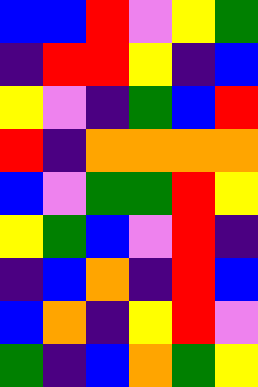[["blue", "blue", "red", "violet", "yellow", "green"], ["indigo", "red", "red", "yellow", "indigo", "blue"], ["yellow", "violet", "indigo", "green", "blue", "red"], ["red", "indigo", "orange", "orange", "orange", "orange"], ["blue", "violet", "green", "green", "red", "yellow"], ["yellow", "green", "blue", "violet", "red", "indigo"], ["indigo", "blue", "orange", "indigo", "red", "blue"], ["blue", "orange", "indigo", "yellow", "red", "violet"], ["green", "indigo", "blue", "orange", "green", "yellow"]]